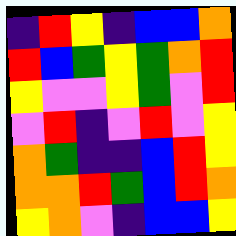[["indigo", "red", "yellow", "indigo", "blue", "blue", "orange"], ["red", "blue", "green", "yellow", "green", "orange", "red"], ["yellow", "violet", "violet", "yellow", "green", "violet", "red"], ["violet", "red", "indigo", "violet", "red", "violet", "yellow"], ["orange", "green", "indigo", "indigo", "blue", "red", "yellow"], ["orange", "orange", "red", "green", "blue", "red", "orange"], ["yellow", "orange", "violet", "indigo", "blue", "blue", "yellow"]]